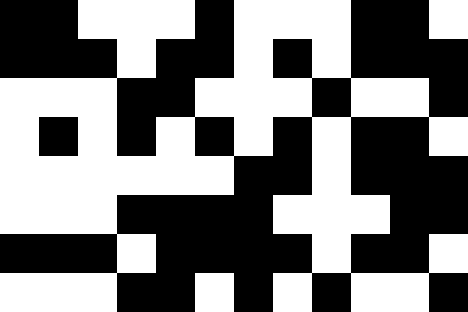[["black", "black", "white", "white", "white", "black", "white", "white", "white", "black", "black", "white"], ["black", "black", "black", "white", "black", "black", "white", "black", "white", "black", "black", "black"], ["white", "white", "white", "black", "black", "white", "white", "white", "black", "white", "white", "black"], ["white", "black", "white", "black", "white", "black", "white", "black", "white", "black", "black", "white"], ["white", "white", "white", "white", "white", "white", "black", "black", "white", "black", "black", "black"], ["white", "white", "white", "black", "black", "black", "black", "white", "white", "white", "black", "black"], ["black", "black", "black", "white", "black", "black", "black", "black", "white", "black", "black", "white"], ["white", "white", "white", "black", "black", "white", "black", "white", "black", "white", "white", "black"]]